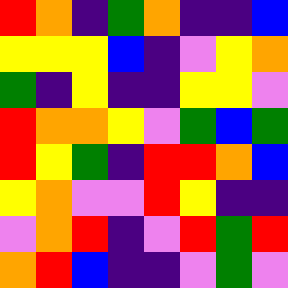[["red", "orange", "indigo", "green", "orange", "indigo", "indigo", "blue"], ["yellow", "yellow", "yellow", "blue", "indigo", "violet", "yellow", "orange"], ["green", "indigo", "yellow", "indigo", "indigo", "yellow", "yellow", "violet"], ["red", "orange", "orange", "yellow", "violet", "green", "blue", "green"], ["red", "yellow", "green", "indigo", "red", "red", "orange", "blue"], ["yellow", "orange", "violet", "violet", "red", "yellow", "indigo", "indigo"], ["violet", "orange", "red", "indigo", "violet", "red", "green", "red"], ["orange", "red", "blue", "indigo", "indigo", "violet", "green", "violet"]]